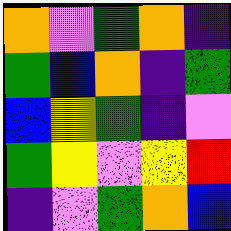[["orange", "violet", "green", "orange", "indigo"], ["green", "blue", "orange", "indigo", "green"], ["blue", "yellow", "green", "indigo", "violet"], ["green", "yellow", "violet", "yellow", "red"], ["indigo", "violet", "green", "orange", "blue"]]